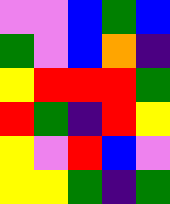[["violet", "violet", "blue", "green", "blue"], ["green", "violet", "blue", "orange", "indigo"], ["yellow", "red", "red", "red", "green"], ["red", "green", "indigo", "red", "yellow"], ["yellow", "violet", "red", "blue", "violet"], ["yellow", "yellow", "green", "indigo", "green"]]